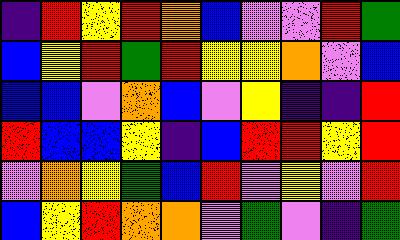[["indigo", "red", "yellow", "red", "orange", "blue", "violet", "violet", "red", "green"], ["blue", "yellow", "red", "green", "red", "yellow", "yellow", "orange", "violet", "blue"], ["blue", "blue", "violet", "orange", "blue", "violet", "yellow", "indigo", "indigo", "red"], ["red", "blue", "blue", "yellow", "indigo", "blue", "red", "red", "yellow", "red"], ["violet", "orange", "yellow", "green", "blue", "red", "violet", "yellow", "violet", "red"], ["blue", "yellow", "red", "orange", "orange", "violet", "green", "violet", "indigo", "green"]]